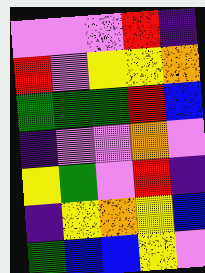[["violet", "violet", "violet", "red", "indigo"], ["red", "violet", "yellow", "yellow", "orange"], ["green", "green", "green", "red", "blue"], ["indigo", "violet", "violet", "orange", "violet"], ["yellow", "green", "violet", "red", "indigo"], ["indigo", "yellow", "orange", "yellow", "blue"], ["green", "blue", "blue", "yellow", "violet"]]